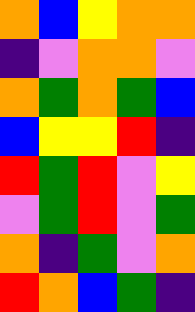[["orange", "blue", "yellow", "orange", "orange"], ["indigo", "violet", "orange", "orange", "violet"], ["orange", "green", "orange", "green", "blue"], ["blue", "yellow", "yellow", "red", "indigo"], ["red", "green", "red", "violet", "yellow"], ["violet", "green", "red", "violet", "green"], ["orange", "indigo", "green", "violet", "orange"], ["red", "orange", "blue", "green", "indigo"]]